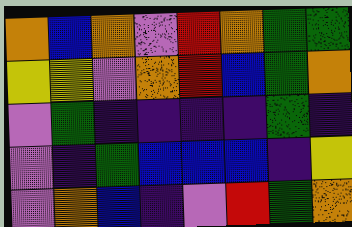[["orange", "blue", "orange", "violet", "red", "orange", "green", "green"], ["yellow", "yellow", "violet", "orange", "red", "blue", "green", "orange"], ["violet", "green", "indigo", "indigo", "indigo", "indigo", "green", "indigo"], ["violet", "indigo", "green", "blue", "blue", "blue", "indigo", "yellow"], ["violet", "orange", "blue", "indigo", "violet", "red", "green", "orange"]]